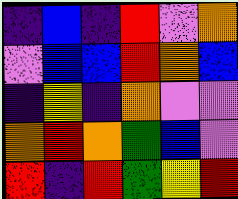[["indigo", "blue", "indigo", "red", "violet", "orange"], ["violet", "blue", "blue", "red", "orange", "blue"], ["indigo", "yellow", "indigo", "orange", "violet", "violet"], ["orange", "red", "orange", "green", "blue", "violet"], ["red", "indigo", "red", "green", "yellow", "red"]]